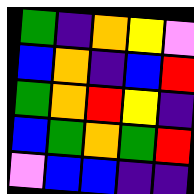[["green", "indigo", "orange", "yellow", "violet"], ["blue", "orange", "indigo", "blue", "red"], ["green", "orange", "red", "yellow", "indigo"], ["blue", "green", "orange", "green", "red"], ["violet", "blue", "blue", "indigo", "indigo"]]